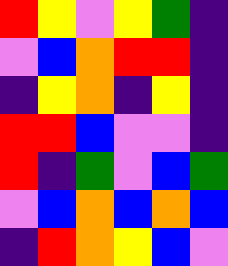[["red", "yellow", "violet", "yellow", "green", "indigo"], ["violet", "blue", "orange", "red", "red", "indigo"], ["indigo", "yellow", "orange", "indigo", "yellow", "indigo"], ["red", "red", "blue", "violet", "violet", "indigo"], ["red", "indigo", "green", "violet", "blue", "green"], ["violet", "blue", "orange", "blue", "orange", "blue"], ["indigo", "red", "orange", "yellow", "blue", "violet"]]